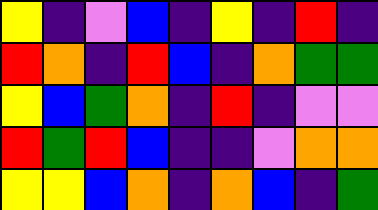[["yellow", "indigo", "violet", "blue", "indigo", "yellow", "indigo", "red", "indigo"], ["red", "orange", "indigo", "red", "blue", "indigo", "orange", "green", "green"], ["yellow", "blue", "green", "orange", "indigo", "red", "indigo", "violet", "violet"], ["red", "green", "red", "blue", "indigo", "indigo", "violet", "orange", "orange"], ["yellow", "yellow", "blue", "orange", "indigo", "orange", "blue", "indigo", "green"]]